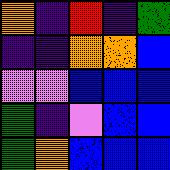[["orange", "indigo", "red", "indigo", "green"], ["indigo", "indigo", "orange", "orange", "blue"], ["violet", "violet", "blue", "blue", "blue"], ["green", "indigo", "violet", "blue", "blue"], ["green", "orange", "blue", "blue", "blue"]]